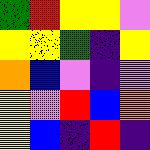[["green", "red", "yellow", "yellow", "violet"], ["yellow", "yellow", "green", "indigo", "yellow"], ["orange", "blue", "violet", "indigo", "violet"], ["yellow", "violet", "red", "blue", "orange"], ["yellow", "blue", "indigo", "red", "indigo"]]